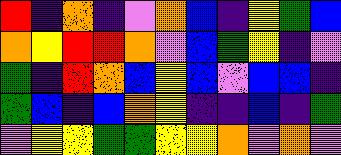[["red", "indigo", "orange", "indigo", "violet", "orange", "blue", "indigo", "yellow", "green", "blue"], ["orange", "yellow", "red", "red", "orange", "violet", "blue", "green", "yellow", "indigo", "violet"], ["green", "indigo", "red", "orange", "blue", "yellow", "blue", "violet", "blue", "blue", "indigo"], ["green", "blue", "indigo", "blue", "orange", "yellow", "indigo", "indigo", "blue", "indigo", "green"], ["violet", "yellow", "yellow", "green", "green", "yellow", "yellow", "orange", "violet", "orange", "violet"]]